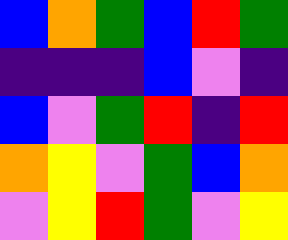[["blue", "orange", "green", "blue", "red", "green"], ["indigo", "indigo", "indigo", "blue", "violet", "indigo"], ["blue", "violet", "green", "red", "indigo", "red"], ["orange", "yellow", "violet", "green", "blue", "orange"], ["violet", "yellow", "red", "green", "violet", "yellow"]]